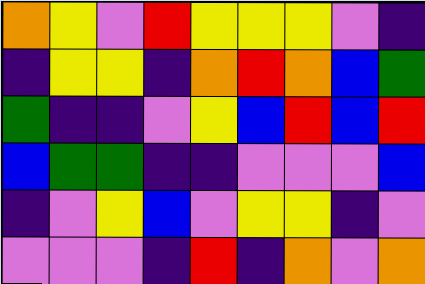[["orange", "yellow", "violet", "red", "yellow", "yellow", "yellow", "violet", "indigo"], ["indigo", "yellow", "yellow", "indigo", "orange", "red", "orange", "blue", "green"], ["green", "indigo", "indigo", "violet", "yellow", "blue", "red", "blue", "red"], ["blue", "green", "green", "indigo", "indigo", "violet", "violet", "violet", "blue"], ["indigo", "violet", "yellow", "blue", "violet", "yellow", "yellow", "indigo", "violet"], ["violet", "violet", "violet", "indigo", "red", "indigo", "orange", "violet", "orange"]]